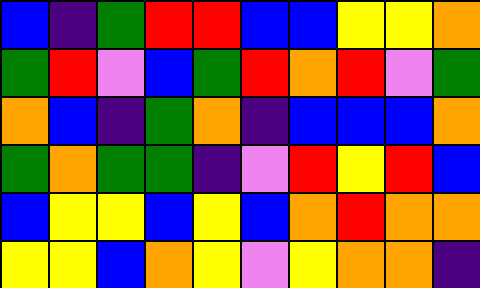[["blue", "indigo", "green", "red", "red", "blue", "blue", "yellow", "yellow", "orange"], ["green", "red", "violet", "blue", "green", "red", "orange", "red", "violet", "green"], ["orange", "blue", "indigo", "green", "orange", "indigo", "blue", "blue", "blue", "orange"], ["green", "orange", "green", "green", "indigo", "violet", "red", "yellow", "red", "blue"], ["blue", "yellow", "yellow", "blue", "yellow", "blue", "orange", "red", "orange", "orange"], ["yellow", "yellow", "blue", "orange", "yellow", "violet", "yellow", "orange", "orange", "indigo"]]